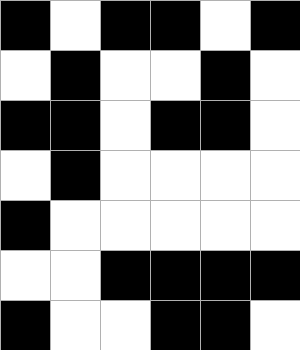[["black", "white", "black", "black", "white", "black"], ["white", "black", "white", "white", "black", "white"], ["black", "black", "white", "black", "black", "white"], ["white", "black", "white", "white", "white", "white"], ["black", "white", "white", "white", "white", "white"], ["white", "white", "black", "black", "black", "black"], ["black", "white", "white", "black", "black", "white"]]